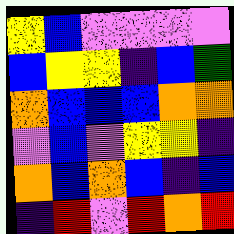[["yellow", "blue", "violet", "violet", "violet", "violet"], ["blue", "yellow", "yellow", "indigo", "blue", "green"], ["orange", "blue", "blue", "blue", "orange", "orange"], ["violet", "blue", "violet", "yellow", "yellow", "indigo"], ["orange", "blue", "orange", "blue", "indigo", "blue"], ["indigo", "red", "violet", "red", "orange", "red"]]